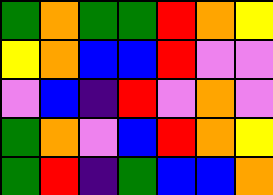[["green", "orange", "green", "green", "red", "orange", "yellow"], ["yellow", "orange", "blue", "blue", "red", "violet", "violet"], ["violet", "blue", "indigo", "red", "violet", "orange", "violet"], ["green", "orange", "violet", "blue", "red", "orange", "yellow"], ["green", "red", "indigo", "green", "blue", "blue", "orange"]]